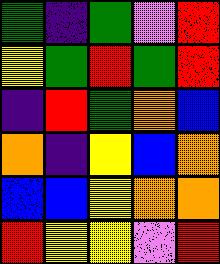[["green", "indigo", "green", "violet", "red"], ["yellow", "green", "red", "green", "red"], ["indigo", "red", "green", "orange", "blue"], ["orange", "indigo", "yellow", "blue", "orange"], ["blue", "blue", "yellow", "orange", "orange"], ["red", "yellow", "yellow", "violet", "red"]]